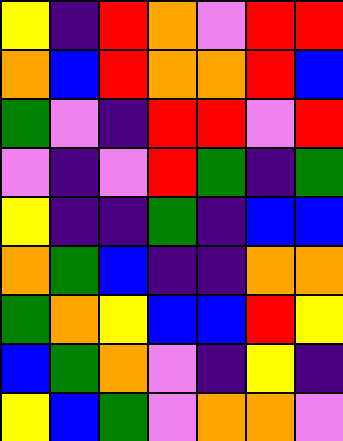[["yellow", "indigo", "red", "orange", "violet", "red", "red"], ["orange", "blue", "red", "orange", "orange", "red", "blue"], ["green", "violet", "indigo", "red", "red", "violet", "red"], ["violet", "indigo", "violet", "red", "green", "indigo", "green"], ["yellow", "indigo", "indigo", "green", "indigo", "blue", "blue"], ["orange", "green", "blue", "indigo", "indigo", "orange", "orange"], ["green", "orange", "yellow", "blue", "blue", "red", "yellow"], ["blue", "green", "orange", "violet", "indigo", "yellow", "indigo"], ["yellow", "blue", "green", "violet", "orange", "orange", "violet"]]